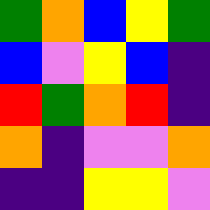[["green", "orange", "blue", "yellow", "green"], ["blue", "violet", "yellow", "blue", "indigo"], ["red", "green", "orange", "red", "indigo"], ["orange", "indigo", "violet", "violet", "orange"], ["indigo", "indigo", "yellow", "yellow", "violet"]]